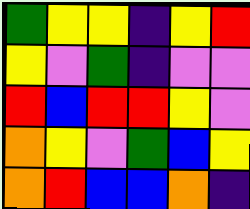[["green", "yellow", "yellow", "indigo", "yellow", "red"], ["yellow", "violet", "green", "indigo", "violet", "violet"], ["red", "blue", "red", "red", "yellow", "violet"], ["orange", "yellow", "violet", "green", "blue", "yellow"], ["orange", "red", "blue", "blue", "orange", "indigo"]]